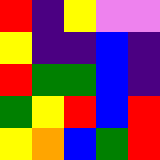[["red", "indigo", "yellow", "violet", "violet"], ["yellow", "indigo", "indigo", "blue", "indigo"], ["red", "green", "green", "blue", "indigo"], ["green", "yellow", "red", "blue", "red"], ["yellow", "orange", "blue", "green", "red"]]